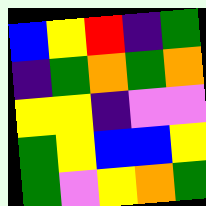[["blue", "yellow", "red", "indigo", "green"], ["indigo", "green", "orange", "green", "orange"], ["yellow", "yellow", "indigo", "violet", "violet"], ["green", "yellow", "blue", "blue", "yellow"], ["green", "violet", "yellow", "orange", "green"]]